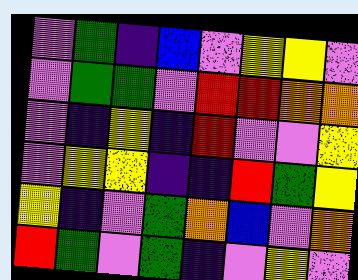[["violet", "green", "indigo", "blue", "violet", "yellow", "yellow", "violet"], ["violet", "green", "green", "violet", "red", "red", "orange", "orange"], ["violet", "indigo", "yellow", "indigo", "red", "violet", "violet", "yellow"], ["violet", "yellow", "yellow", "indigo", "indigo", "red", "green", "yellow"], ["yellow", "indigo", "violet", "green", "orange", "blue", "violet", "orange"], ["red", "green", "violet", "green", "indigo", "violet", "yellow", "violet"]]